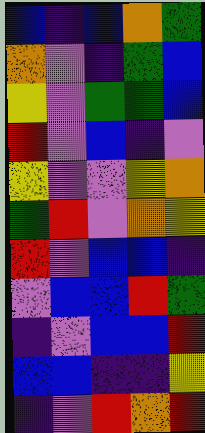[["blue", "indigo", "blue", "orange", "green"], ["orange", "violet", "indigo", "green", "blue"], ["yellow", "violet", "green", "green", "blue"], ["red", "violet", "blue", "indigo", "violet"], ["yellow", "violet", "violet", "yellow", "orange"], ["green", "red", "violet", "orange", "yellow"], ["red", "violet", "blue", "blue", "indigo"], ["violet", "blue", "blue", "red", "green"], ["indigo", "violet", "blue", "blue", "red"], ["blue", "blue", "indigo", "indigo", "yellow"], ["indigo", "violet", "red", "orange", "red"]]